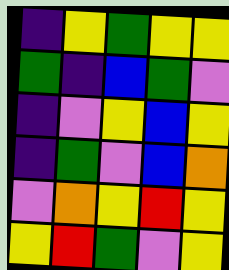[["indigo", "yellow", "green", "yellow", "yellow"], ["green", "indigo", "blue", "green", "violet"], ["indigo", "violet", "yellow", "blue", "yellow"], ["indigo", "green", "violet", "blue", "orange"], ["violet", "orange", "yellow", "red", "yellow"], ["yellow", "red", "green", "violet", "yellow"]]